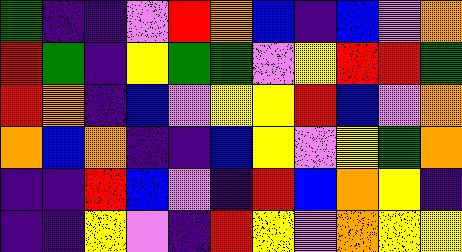[["green", "indigo", "indigo", "violet", "red", "orange", "blue", "indigo", "blue", "violet", "orange"], ["red", "green", "indigo", "yellow", "green", "green", "violet", "yellow", "red", "red", "green"], ["red", "orange", "indigo", "blue", "violet", "yellow", "yellow", "red", "blue", "violet", "orange"], ["orange", "blue", "orange", "indigo", "indigo", "blue", "yellow", "violet", "yellow", "green", "orange"], ["indigo", "indigo", "red", "blue", "violet", "indigo", "red", "blue", "orange", "yellow", "indigo"], ["indigo", "indigo", "yellow", "violet", "indigo", "red", "yellow", "violet", "orange", "yellow", "yellow"]]